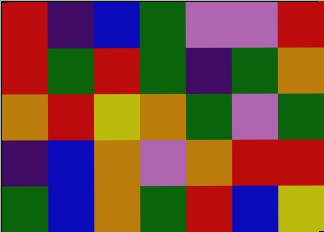[["red", "indigo", "blue", "green", "violet", "violet", "red"], ["red", "green", "red", "green", "indigo", "green", "orange"], ["orange", "red", "yellow", "orange", "green", "violet", "green"], ["indigo", "blue", "orange", "violet", "orange", "red", "red"], ["green", "blue", "orange", "green", "red", "blue", "yellow"]]